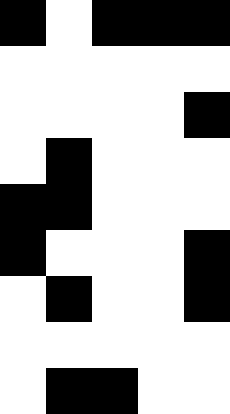[["black", "white", "black", "black", "black"], ["white", "white", "white", "white", "white"], ["white", "white", "white", "white", "black"], ["white", "black", "white", "white", "white"], ["black", "black", "white", "white", "white"], ["black", "white", "white", "white", "black"], ["white", "black", "white", "white", "black"], ["white", "white", "white", "white", "white"], ["white", "black", "black", "white", "white"]]